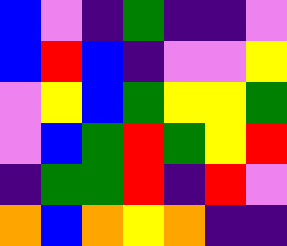[["blue", "violet", "indigo", "green", "indigo", "indigo", "violet"], ["blue", "red", "blue", "indigo", "violet", "violet", "yellow"], ["violet", "yellow", "blue", "green", "yellow", "yellow", "green"], ["violet", "blue", "green", "red", "green", "yellow", "red"], ["indigo", "green", "green", "red", "indigo", "red", "violet"], ["orange", "blue", "orange", "yellow", "orange", "indigo", "indigo"]]